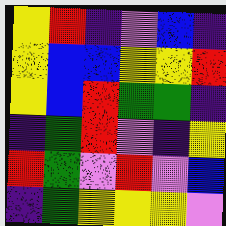[["yellow", "red", "indigo", "violet", "blue", "indigo"], ["yellow", "blue", "blue", "yellow", "yellow", "red"], ["yellow", "blue", "red", "green", "green", "indigo"], ["indigo", "green", "red", "violet", "indigo", "yellow"], ["red", "green", "violet", "red", "violet", "blue"], ["indigo", "green", "yellow", "yellow", "yellow", "violet"]]